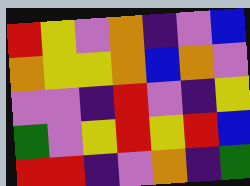[["red", "yellow", "violet", "orange", "indigo", "violet", "blue"], ["orange", "yellow", "yellow", "orange", "blue", "orange", "violet"], ["violet", "violet", "indigo", "red", "violet", "indigo", "yellow"], ["green", "violet", "yellow", "red", "yellow", "red", "blue"], ["red", "red", "indigo", "violet", "orange", "indigo", "green"]]